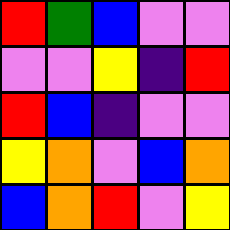[["red", "green", "blue", "violet", "violet"], ["violet", "violet", "yellow", "indigo", "red"], ["red", "blue", "indigo", "violet", "violet"], ["yellow", "orange", "violet", "blue", "orange"], ["blue", "orange", "red", "violet", "yellow"]]